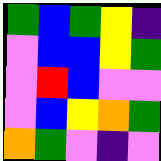[["green", "blue", "green", "yellow", "indigo"], ["violet", "blue", "blue", "yellow", "green"], ["violet", "red", "blue", "violet", "violet"], ["violet", "blue", "yellow", "orange", "green"], ["orange", "green", "violet", "indigo", "violet"]]